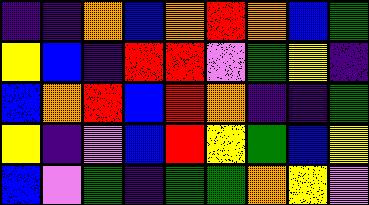[["indigo", "indigo", "orange", "blue", "orange", "red", "orange", "blue", "green"], ["yellow", "blue", "indigo", "red", "red", "violet", "green", "yellow", "indigo"], ["blue", "orange", "red", "blue", "red", "orange", "indigo", "indigo", "green"], ["yellow", "indigo", "violet", "blue", "red", "yellow", "green", "blue", "yellow"], ["blue", "violet", "green", "indigo", "green", "green", "orange", "yellow", "violet"]]